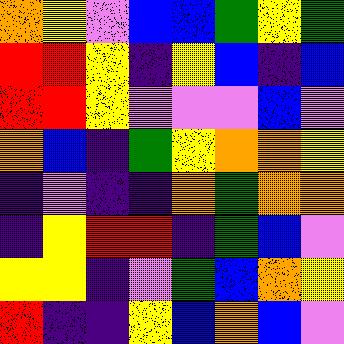[["orange", "yellow", "violet", "blue", "blue", "green", "yellow", "green"], ["red", "red", "yellow", "indigo", "yellow", "blue", "indigo", "blue"], ["red", "red", "yellow", "violet", "violet", "violet", "blue", "violet"], ["orange", "blue", "indigo", "green", "yellow", "orange", "orange", "yellow"], ["indigo", "violet", "indigo", "indigo", "orange", "green", "orange", "orange"], ["indigo", "yellow", "red", "red", "indigo", "green", "blue", "violet"], ["yellow", "yellow", "indigo", "violet", "green", "blue", "orange", "yellow"], ["red", "indigo", "indigo", "yellow", "blue", "orange", "blue", "violet"]]